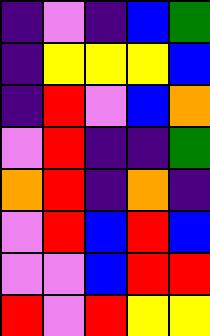[["indigo", "violet", "indigo", "blue", "green"], ["indigo", "yellow", "yellow", "yellow", "blue"], ["indigo", "red", "violet", "blue", "orange"], ["violet", "red", "indigo", "indigo", "green"], ["orange", "red", "indigo", "orange", "indigo"], ["violet", "red", "blue", "red", "blue"], ["violet", "violet", "blue", "red", "red"], ["red", "violet", "red", "yellow", "yellow"]]